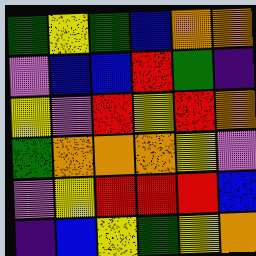[["green", "yellow", "green", "blue", "orange", "orange"], ["violet", "blue", "blue", "red", "green", "indigo"], ["yellow", "violet", "red", "yellow", "red", "orange"], ["green", "orange", "orange", "orange", "yellow", "violet"], ["violet", "yellow", "red", "red", "red", "blue"], ["indigo", "blue", "yellow", "green", "yellow", "orange"]]